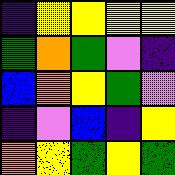[["indigo", "yellow", "yellow", "yellow", "yellow"], ["green", "orange", "green", "violet", "indigo"], ["blue", "orange", "yellow", "green", "violet"], ["indigo", "violet", "blue", "indigo", "yellow"], ["orange", "yellow", "green", "yellow", "green"]]